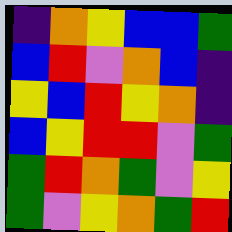[["indigo", "orange", "yellow", "blue", "blue", "green"], ["blue", "red", "violet", "orange", "blue", "indigo"], ["yellow", "blue", "red", "yellow", "orange", "indigo"], ["blue", "yellow", "red", "red", "violet", "green"], ["green", "red", "orange", "green", "violet", "yellow"], ["green", "violet", "yellow", "orange", "green", "red"]]